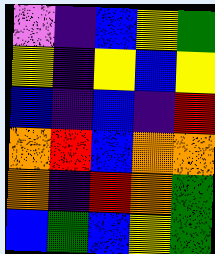[["violet", "indigo", "blue", "yellow", "green"], ["yellow", "indigo", "yellow", "blue", "yellow"], ["blue", "indigo", "blue", "indigo", "red"], ["orange", "red", "blue", "orange", "orange"], ["orange", "indigo", "red", "orange", "green"], ["blue", "green", "blue", "yellow", "green"]]